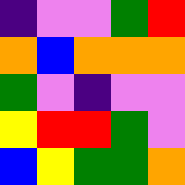[["indigo", "violet", "violet", "green", "red"], ["orange", "blue", "orange", "orange", "orange"], ["green", "violet", "indigo", "violet", "violet"], ["yellow", "red", "red", "green", "violet"], ["blue", "yellow", "green", "green", "orange"]]